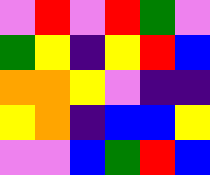[["violet", "red", "violet", "red", "green", "violet"], ["green", "yellow", "indigo", "yellow", "red", "blue"], ["orange", "orange", "yellow", "violet", "indigo", "indigo"], ["yellow", "orange", "indigo", "blue", "blue", "yellow"], ["violet", "violet", "blue", "green", "red", "blue"]]